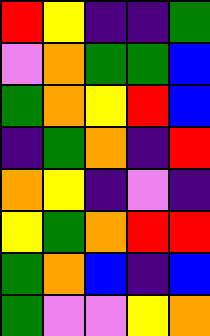[["red", "yellow", "indigo", "indigo", "green"], ["violet", "orange", "green", "green", "blue"], ["green", "orange", "yellow", "red", "blue"], ["indigo", "green", "orange", "indigo", "red"], ["orange", "yellow", "indigo", "violet", "indigo"], ["yellow", "green", "orange", "red", "red"], ["green", "orange", "blue", "indigo", "blue"], ["green", "violet", "violet", "yellow", "orange"]]